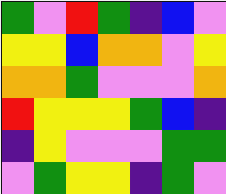[["green", "violet", "red", "green", "indigo", "blue", "violet"], ["yellow", "yellow", "blue", "orange", "orange", "violet", "yellow"], ["orange", "orange", "green", "violet", "violet", "violet", "orange"], ["red", "yellow", "yellow", "yellow", "green", "blue", "indigo"], ["indigo", "yellow", "violet", "violet", "violet", "green", "green"], ["violet", "green", "yellow", "yellow", "indigo", "green", "violet"]]